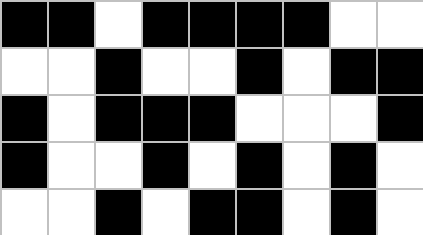[["black", "black", "white", "black", "black", "black", "black", "white", "white"], ["white", "white", "black", "white", "white", "black", "white", "black", "black"], ["black", "white", "black", "black", "black", "white", "white", "white", "black"], ["black", "white", "white", "black", "white", "black", "white", "black", "white"], ["white", "white", "black", "white", "black", "black", "white", "black", "white"]]